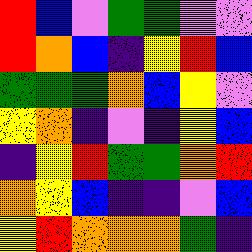[["red", "blue", "violet", "green", "green", "violet", "violet"], ["red", "orange", "blue", "indigo", "yellow", "red", "blue"], ["green", "green", "green", "orange", "blue", "yellow", "violet"], ["yellow", "orange", "indigo", "violet", "indigo", "yellow", "blue"], ["indigo", "yellow", "red", "green", "green", "orange", "red"], ["orange", "yellow", "blue", "indigo", "indigo", "violet", "blue"], ["yellow", "red", "orange", "orange", "orange", "green", "indigo"]]